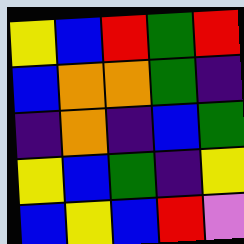[["yellow", "blue", "red", "green", "red"], ["blue", "orange", "orange", "green", "indigo"], ["indigo", "orange", "indigo", "blue", "green"], ["yellow", "blue", "green", "indigo", "yellow"], ["blue", "yellow", "blue", "red", "violet"]]